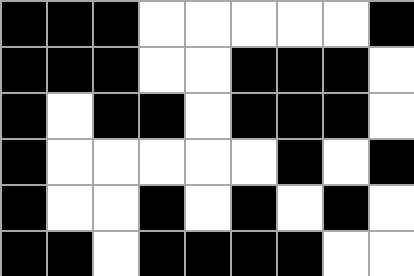[["black", "black", "black", "white", "white", "white", "white", "white", "black"], ["black", "black", "black", "white", "white", "black", "black", "black", "white"], ["black", "white", "black", "black", "white", "black", "black", "black", "white"], ["black", "white", "white", "white", "white", "white", "black", "white", "black"], ["black", "white", "white", "black", "white", "black", "white", "black", "white"], ["black", "black", "white", "black", "black", "black", "black", "white", "white"]]